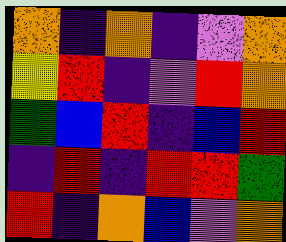[["orange", "indigo", "orange", "indigo", "violet", "orange"], ["yellow", "red", "indigo", "violet", "red", "orange"], ["green", "blue", "red", "indigo", "blue", "red"], ["indigo", "red", "indigo", "red", "red", "green"], ["red", "indigo", "orange", "blue", "violet", "orange"]]